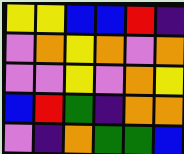[["yellow", "yellow", "blue", "blue", "red", "indigo"], ["violet", "orange", "yellow", "orange", "violet", "orange"], ["violet", "violet", "yellow", "violet", "orange", "yellow"], ["blue", "red", "green", "indigo", "orange", "orange"], ["violet", "indigo", "orange", "green", "green", "blue"]]